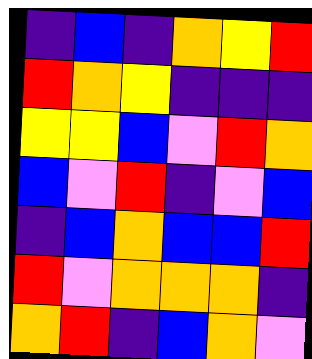[["indigo", "blue", "indigo", "orange", "yellow", "red"], ["red", "orange", "yellow", "indigo", "indigo", "indigo"], ["yellow", "yellow", "blue", "violet", "red", "orange"], ["blue", "violet", "red", "indigo", "violet", "blue"], ["indigo", "blue", "orange", "blue", "blue", "red"], ["red", "violet", "orange", "orange", "orange", "indigo"], ["orange", "red", "indigo", "blue", "orange", "violet"]]